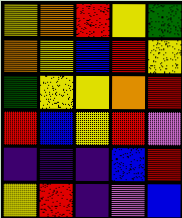[["yellow", "orange", "red", "yellow", "green"], ["orange", "yellow", "blue", "red", "yellow"], ["green", "yellow", "yellow", "orange", "red"], ["red", "blue", "yellow", "red", "violet"], ["indigo", "indigo", "indigo", "blue", "red"], ["yellow", "red", "indigo", "violet", "blue"]]